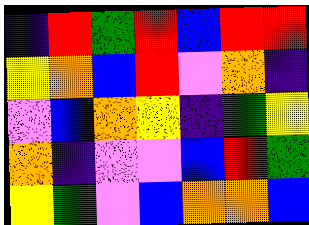[["indigo", "red", "green", "red", "blue", "red", "red"], ["yellow", "orange", "blue", "red", "violet", "orange", "indigo"], ["violet", "blue", "orange", "yellow", "indigo", "green", "yellow"], ["orange", "indigo", "violet", "violet", "blue", "red", "green"], ["yellow", "green", "violet", "blue", "orange", "orange", "blue"]]